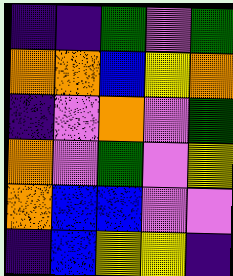[["indigo", "indigo", "green", "violet", "green"], ["orange", "orange", "blue", "yellow", "orange"], ["indigo", "violet", "orange", "violet", "green"], ["orange", "violet", "green", "violet", "yellow"], ["orange", "blue", "blue", "violet", "violet"], ["indigo", "blue", "yellow", "yellow", "indigo"]]